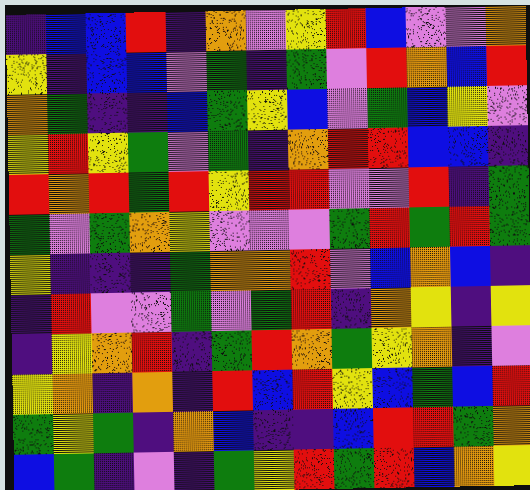[["indigo", "blue", "blue", "red", "indigo", "orange", "violet", "yellow", "red", "blue", "violet", "violet", "orange"], ["yellow", "indigo", "blue", "blue", "violet", "green", "indigo", "green", "violet", "red", "orange", "blue", "red"], ["orange", "green", "indigo", "indigo", "blue", "green", "yellow", "blue", "violet", "green", "blue", "yellow", "violet"], ["yellow", "red", "yellow", "green", "violet", "green", "indigo", "orange", "red", "red", "blue", "blue", "indigo"], ["red", "orange", "red", "green", "red", "yellow", "red", "red", "violet", "violet", "red", "indigo", "green"], ["green", "violet", "green", "orange", "yellow", "violet", "violet", "violet", "green", "red", "green", "red", "green"], ["yellow", "indigo", "indigo", "indigo", "green", "orange", "orange", "red", "violet", "blue", "orange", "blue", "indigo"], ["indigo", "red", "violet", "violet", "green", "violet", "green", "red", "indigo", "orange", "yellow", "indigo", "yellow"], ["indigo", "yellow", "orange", "red", "indigo", "green", "red", "orange", "green", "yellow", "orange", "indigo", "violet"], ["yellow", "orange", "indigo", "orange", "indigo", "red", "blue", "red", "yellow", "blue", "green", "blue", "red"], ["green", "yellow", "green", "indigo", "orange", "blue", "indigo", "indigo", "blue", "red", "red", "green", "orange"], ["blue", "green", "indigo", "violet", "indigo", "green", "yellow", "red", "green", "red", "blue", "orange", "yellow"]]